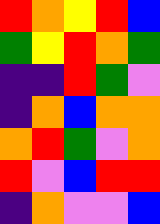[["red", "orange", "yellow", "red", "blue"], ["green", "yellow", "red", "orange", "green"], ["indigo", "indigo", "red", "green", "violet"], ["indigo", "orange", "blue", "orange", "orange"], ["orange", "red", "green", "violet", "orange"], ["red", "violet", "blue", "red", "red"], ["indigo", "orange", "violet", "violet", "blue"]]